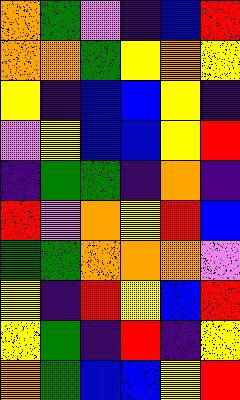[["orange", "green", "violet", "indigo", "blue", "red"], ["orange", "orange", "green", "yellow", "orange", "yellow"], ["yellow", "indigo", "blue", "blue", "yellow", "indigo"], ["violet", "yellow", "blue", "blue", "yellow", "red"], ["indigo", "green", "green", "indigo", "orange", "indigo"], ["red", "violet", "orange", "yellow", "red", "blue"], ["green", "green", "orange", "orange", "orange", "violet"], ["yellow", "indigo", "red", "yellow", "blue", "red"], ["yellow", "green", "indigo", "red", "indigo", "yellow"], ["orange", "green", "blue", "blue", "yellow", "red"]]